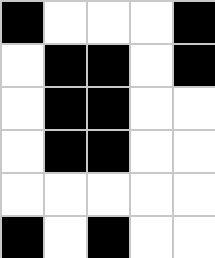[["black", "white", "white", "white", "black"], ["white", "black", "black", "white", "black"], ["white", "black", "black", "white", "white"], ["white", "black", "black", "white", "white"], ["white", "white", "white", "white", "white"], ["black", "white", "black", "white", "white"]]